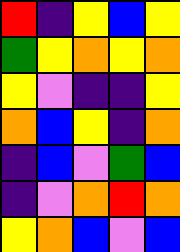[["red", "indigo", "yellow", "blue", "yellow"], ["green", "yellow", "orange", "yellow", "orange"], ["yellow", "violet", "indigo", "indigo", "yellow"], ["orange", "blue", "yellow", "indigo", "orange"], ["indigo", "blue", "violet", "green", "blue"], ["indigo", "violet", "orange", "red", "orange"], ["yellow", "orange", "blue", "violet", "blue"]]